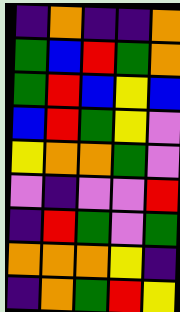[["indigo", "orange", "indigo", "indigo", "orange"], ["green", "blue", "red", "green", "orange"], ["green", "red", "blue", "yellow", "blue"], ["blue", "red", "green", "yellow", "violet"], ["yellow", "orange", "orange", "green", "violet"], ["violet", "indigo", "violet", "violet", "red"], ["indigo", "red", "green", "violet", "green"], ["orange", "orange", "orange", "yellow", "indigo"], ["indigo", "orange", "green", "red", "yellow"]]